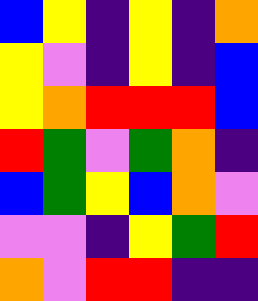[["blue", "yellow", "indigo", "yellow", "indigo", "orange"], ["yellow", "violet", "indigo", "yellow", "indigo", "blue"], ["yellow", "orange", "red", "red", "red", "blue"], ["red", "green", "violet", "green", "orange", "indigo"], ["blue", "green", "yellow", "blue", "orange", "violet"], ["violet", "violet", "indigo", "yellow", "green", "red"], ["orange", "violet", "red", "red", "indigo", "indigo"]]